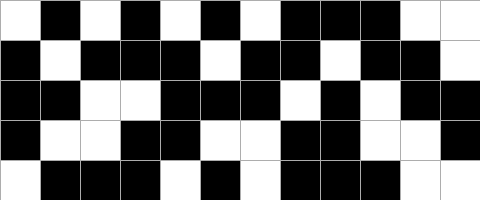[["white", "black", "white", "black", "white", "black", "white", "black", "black", "black", "white", "white"], ["black", "white", "black", "black", "black", "white", "black", "black", "white", "black", "black", "white"], ["black", "black", "white", "white", "black", "black", "black", "white", "black", "white", "black", "black"], ["black", "white", "white", "black", "black", "white", "white", "black", "black", "white", "white", "black"], ["white", "black", "black", "black", "white", "black", "white", "black", "black", "black", "white", "white"]]